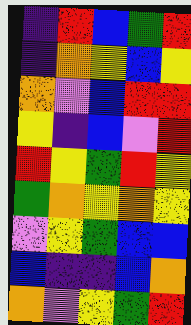[["indigo", "red", "blue", "green", "red"], ["indigo", "orange", "yellow", "blue", "yellow"], ["orange", "violet", "blue", "red", "red"], ["yellow", "indigo", "blue", "violet", "red"], ["red", "yellow", "green", "red", "yellow"], ["green", "orange", "yellow", "orange", "yellow"], ["violet", "yellow", "green", "blue", "blue"], ["blue", "indigo", "indigo", "blue", "orange"], ["orange", "violet", "yellow", "green", "red"]]